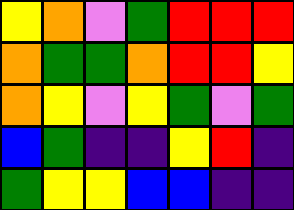[["yellow", "orange", "violet", "green", "red", "red", "red"], ["orange", "green", "green", "orange", "red", "red", "yellow"], ["orange", "yellow", "violet", "yellow", "green", "violet", "green"], ["blue", "green", "indigo", "indigo", "yellow", "red", "indigo"], ["green", "yellow", "yellow", "blue", "blue", "indigo", "indigo"]]